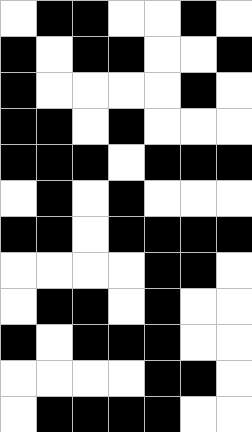[["white", "black", "black", "white", "white", "black", "white"], ["black", "white", "black", "black", "white", "white", "black"], ["black", "white", "white", "white", "white", "black", "white"], ["black", "black", "white", "black", "white", "white", "white"], ["black", "black", "black", "white", "black", "black", "black"], ["white", "black", "white", "black", "white", "white", "white"], ["black", "black", "white", "black", "black", "black", "black"], ["white", "white", "white", "white", "black", "black", "white"], ["white", "black", "black", "white", "black", "white", "white"], ["black", "white", "black", "black", "black", "white", "white"], ["white", "white", "white", "white", "black", "black", "white"], ["white", "black", "black", "black", "black", "white", "white"]]